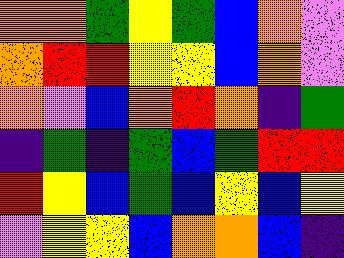[["orange", "orange", "green", "yellow", "green", "blue", "orange", "violet"], ["orange", "red", "red", "yellow", "yellow", "blue", "orange", "violet"], ["orange", "violet", "blue", "orange", "red", "orange", "indigo", "green"], ["indigo", "green", "indigo", "green", "blue", "green", "red", "red"], ["red", "yellow", "blue", "green", "blue", "yellow", "blue", "yellow"], ["violet", "yellow", "yellow", "blue", "orange", "orange", "blue", "indigo"]]